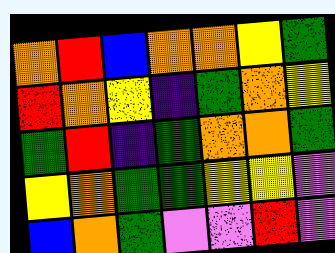[["orange", "red", "blue", "orange", "orange", "yellow", "green"], ["red", "orange", "yellow", "indigo", "green", "orange", "yellow"], ["green", "red", "indigo", "green", "orange", "orange", "green"], ["yellow", "orange", "green", "green", "yellow", "yellow", "violet"], ["blue", "orange", "green", "violet", "violet", "red", "violet"]]